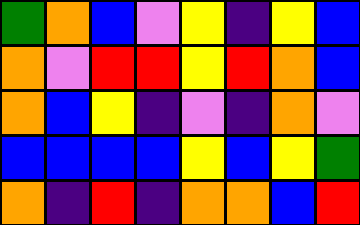[["green", "orange", "blue", "violet", "yellow", "indigo", "yellow", "blue"], ["orange", "violet", "red", "red", "yellow", "red", "orange", "blue"], ["orange", "blue", "yellow", "indigo", "violet", "indigo", "orange", "violet"], ["blue", "blue", "blue", "blue", "yellow", "blue", "yellow", "green"], ["orange", "indigo", "red", "indigo", "orange", "orange", "blue", "red"]]